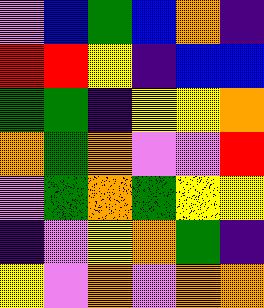[["violet", "blue", "green", "blue", "orange", "indigo"], ["red", "red", "yellow", "indigo", "blue", "blue"], ["green", "green", "indigo", "yellow", "yellow", "orange"], ["orange", "green", "orange", "violet", "violet", "red"], ["violet", "green", "orange", "green", "yellow", "yellow"], ["indigo", "violet", "yellow", "orange", "green", "indigo"], ["yellow", "violet", "orange", "violet", "orange", "orange"]]